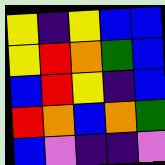[["yellow", "indigo", "yellow", "blue", "blue"], ["yellow", "red", "orange", "green", "blue"], ["blue", "red", "yellow", "indigo", "blue"], ["red", "orange", "blue", "orange", "green"], ["blue", "violet", "indigo", "indigo", "violet"]]